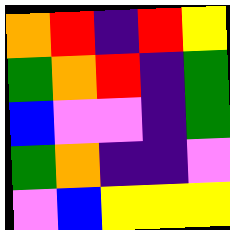[["orange", "red", "indigo", "red", "yellow"], ["green", "orange", "red", "indigo", "green"], ["blue", "violet", "violet", "indigo", "green"], ["green", "orange", "indigo", "indigo", "violet"], ["violet", "blue", "yellow", "yellow", "yellow"]]